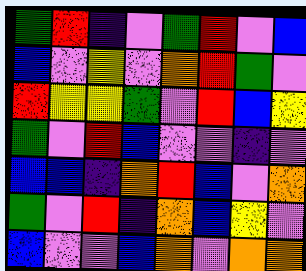[["green", "red", "indigo", "violet", "green", "red", "violet", "blue"], ["blue", "violet", "yellow", "violet", "orange", "red", "green", "violet"], ["red", "yellow", "yellow", "green", "violet", "red", "blue", "yellow"], ["green", "violet", "red", "blue", "violet", "violet", "indigo", "violet"], ["blue", "blue", "indigo", "orange", "red", "blue", "violet", "orange"], ["green", "violet", "red", "indigo", "orange", "blue", "yellow", "violet"], ["blue", "violet", "violet", "blue", "orange", "violet", "orange", "orange"]]